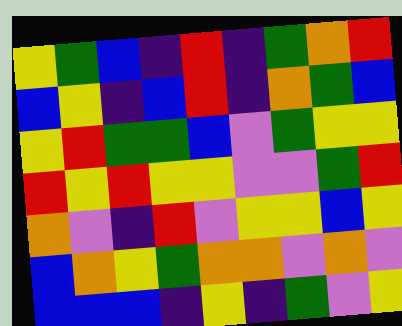[["yellow", "green", "blue", "indigo", "red", "indigo", "green", "orange", "red"], ["blue", "yellow", "indigo", "blue", "red", "indigo", "orange", "green", "blue"], ["yellow", "red", "green", "green", "blue", "violet", "green", "yellow", "yellow"], ["red", "yellow", "red", "yellow", "yellow", "violet", "violet", "green", "red"], ["orange", "violet", "indigo", "red", "violet", "yellow", "yellow", "blue", "yellow"], ["blue", "orange", "yellow", "green", "orange", "orange", "violet", "orange", "violet"], ["blue", "blue", "blue", "indigo", "yellow", "indigo", "green", "violet", "yellow"]]